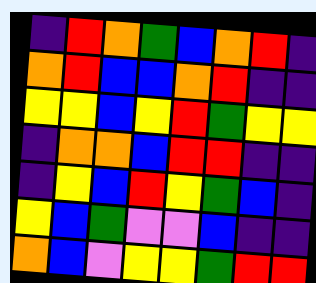[["indigo", "red", "orange", "green", "blue", "orange", "red", "indigo"], ["orange", "red", "blue", "blue", "orange", "red", "indigo", "indigo"], ["yellow", "yellow", "blue", "yellow", "red", "green", "yellow", "yellow"], ["indigo", "orange", "orange", "blue", "red", "red", "indigo", "indigo"], ["indigo", "yellow", "blue", "red", "yellow", "green", "blue", "indigo"], ["yellow", "blue", "green", "violet", "violet", "blue", "indigo", "indigo"], ["orange", "blue", "violet", "yellow", "yellow", "green", "red", "red"]]